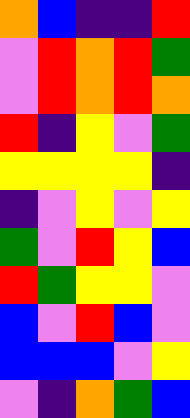[["orange", "blue", "indigo", "indigo", "red"], ["violet", "red", "orange", "red", "green"], ["violet", "red", "orange", "red", "orange"], ["red", "indigo", "yellow", "violet", "green"], ["yellow", "yellow", "yellow", "yellow", "indigo"], ["indigo", "violet", "yellow", "violet", "yellow"], ["green", "violet", "red", "yellow", "blue"], ["red", "green", "yellow", "yellow", "violet"], ["blue", "violet", "red", "blue", "violet"], ["blue", "blue", "blue", "violet", "yellow"], ["violet", "indigo", "orange", "green", "blue"]]